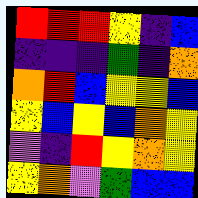[["red", "red", "red", "yellow", "indigo", "blue"], ["indigo", "indigo", "indigo", "green", "indigo", "orange"], ["orange", "red", "blue", "yellow", "yellow", "blue"], ["yellow", "blue", "yellow", "blue", "orange", "yellow"], ["violet", "indigo", "red", "yellow", "orange", "yellow"], ["yellow", "orange", "violet", "green", "blue", "blue"]]